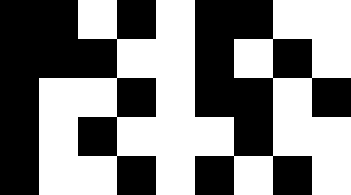[["black", "black", "white", "black", "white", "black", "black", "white", "white"], ["black", "black", "black", "white", "white", "black", "white", "black", "white"], ["black", "white", "white", "black", "white", "black", "black", "white", "black"], ["black", "white", "black", "white", "white", "white", "black", "white", "white"], ["black", "white", "white", "black", "white", "black", "white", "black", "white"]]